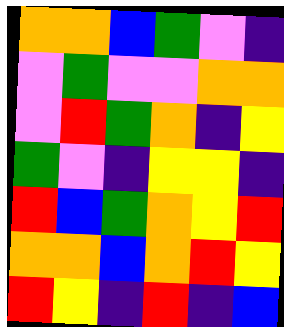[["orange", "orange", "blue", "green", "violet", "indigo"], ["violet", "green", "violet", "violet", "orange", "orange"], ["violet", "red", "green", "orange", "indigo", "yellow"], ["green", "violet", "indigo", "yellow", "yellow", "indigo"], ["red", "blue", "green", "orange", "yellow", "red"], ["orange", "orange", "blue", "orange", "red", "yellow"], ["red", "yellow", "indigo", "red", "indigo", "blue"]]